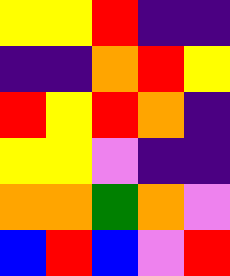[["yellow", "yellow", "red", "indigo", "indigo"], ["indigo", "indigo", "orange", "red", "yellow"], ["red", "yellow", "red", "orange", "indigo"], ["yellow", "yellow", "violet", "indigo", "indigo"], ["orange", "orange", "green", "orange", "violet"], ["blue", "red", "blue", "violet", "red"]]